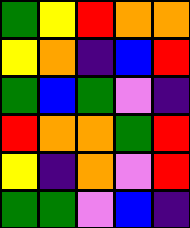[["green", "yellow", "red", "orange", "orange"], ["yellow", "orange", "indigo", "blue", "red"], ["green", "blue", "green", "violet", "indigo"], ["red", "orange", "orange", "green", "red"], ["yellow", "indigo", "orange", "violet", "red"], ["green", "green", "violet", "blue", "indigo"]]